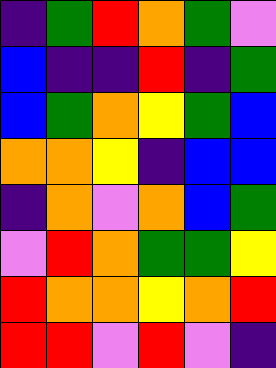[["indigo", "green", "red", "orange", "green", "violet"], ["blue", "indigo", "indigo", "red", "indigo", "green"], ["blue", "green", "orange", "yellow", "green", "blue"], ["orange", "orange", "yellow", "indigo", "blue", "blue"], ["indigo", "orange", "violet", "orange", "blue", "green"], ["violet", "red", "orange", "green", "green", "yellow"], ["red", "orange", "orange", "yellow", "orange", "red"], ["red", "red", "violet", "red", "violet", "indigo"]]